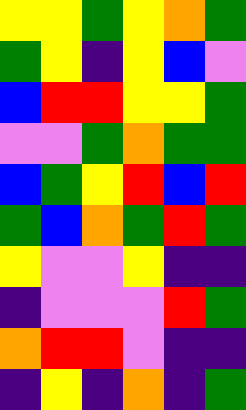[["yellow", "yellow", "green", "yellow", "orange", "green"], ["green", "yellow", "indigo", "yellow", "blue", "violet"], ["blue", "red", "red", "yellow", "yellow", "green"], ["violet", "violet", "green", "orange", "green", "green"], ["blue", "green", "yellow", "red", "blue", "red"], ["green", "blue", "orange", "green", "red", "green"], ["yellow", "violet", "violet", "yellow", "indigo", "indigo"], ["indigo", "violet", "violet", "violet", "red", "green"], ["orange", "red", "red", "violet", "indigo", "indigo"], ["indigo", "yellow", "indigo", "orange", "indigo", "green"]]